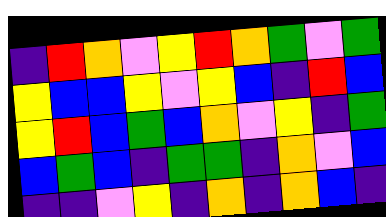[["indigo", "red", "orange", "violet", "yellow", "red", "orange", "green", "violet", "green"], ["yellow", "blue", "blue", "yellow", "violet", "yellow", "blue", "indigo", "red", "blue"], ["yellow", "red", "blue", "green", "blue", "orange", "violet", "yellow", "indigo", "green"], ["blue", "green", "blue", "indigo", "green", "green", "indigo", "orange", "violet", "blue"], ["indigo", "indigo", "violet", "yellow", "indigo", "orange", "indigo", "orange", "blue", "indigo"]]